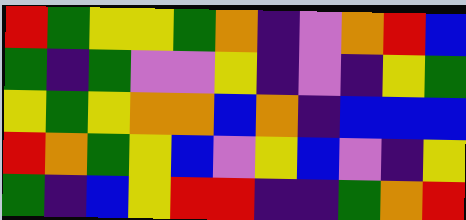[["red", "green", "yellow", "yellow", "green", "orange", "indigo", "violet", "orange", "red", "blue"], ["green", "indigo", "green", "violet", "violet", "yellow", "indigo", "violet", "indigo", "yellow", "green"], ["yellow", "green", "yellow", "orange", "orange", "blue", "orange", "indigo", "blue", "blue", "blue"], ["red", "orange", "green", "yellow", "blue", "violet", "yellow", "blue", "violet", "indigo", "yellow"], ["green", "indigo", "blue", "yellow", "red", "red", "indigo", "indigo", "green", "orange", "red"]]